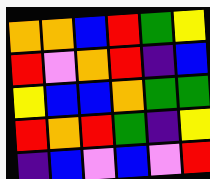[["orange", "orange", "blue", "red", "green", "yellow"], ["red", "violet", "orange", "red", "indigo", "blue"], ["yellow", "blue", "blue", "orange", "green", "green"], ["red", "orange", "red", "green", "indigo", "yellow"], ["indigo", "blue", "violet", "blue", "violet", "red"]]